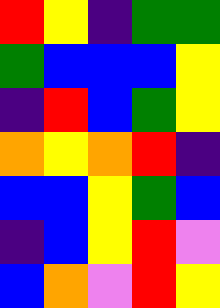[["red", "yellow", "indigo", "green", "green"], ["green", "blue", "blue", "blue", "yellow"], ["indigo", "red", "blue", "green", "yellow"], ["orange", "yellow", "orange", "red", "indigo"], ["blue", "blue", "yellow", "green", "blue"], ["indigo", "blue", "yellow", "red", "violet"], ["blue", "orange", "violet", "red", "yellow"]]